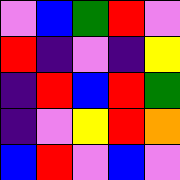[["violet", "blue", "green", "red", "violet"], ["red", "indigo", "violet", "indigo", "yellow"], ["indigo", "red", "blue", "red", "green"], ["indigo", "violet", "yellow", "red", "orange"], ["blue", "red", "violet", "blue", "violet"]]